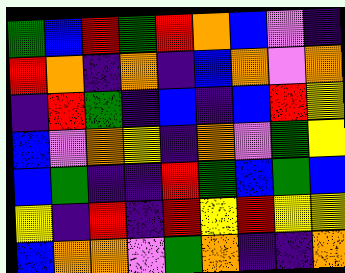[["green", "blue", "red", "green", "red", "orange", "blue", "violet", "indigo"], ["red", "orange", "indigo", "orange", "indigo", "blue", "orange", "violet", "orange"], ["indigo", "red", "green", "indigo", "blue", "indigo", "blue", "red", "yellow"], ["blue", "violet", "orange", "yellow", "indigo", "orange", "violet", "green", "yellow"], ["blue", "green", "indigo", "indigo", "red", "green", "blue", "green", "blue"], ["yellow", "indigo", "red", "indigo", "red", "yellow", "red", "yellow", "yellow"], ["blue", "orange", "orange", "violet", "green", "orange", "indigo", "indigo", "orange"]]